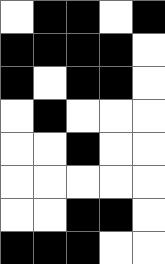[["white", "black", "black", "white", "black"], ["black", "black", "black", "black", "white"], ["black", "white", "black", "black", "white"], ["white", "black", "white", "white", "white"], ["white", "white", "black", "white", "white"], ["white", "white", "white", "white", "white"], ["white", "white", "black", "black", "white"], ["black", "black", "black", "white", "white"]]